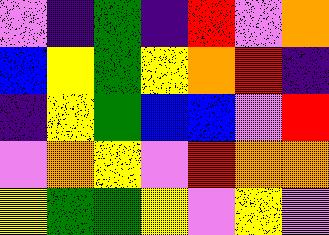[["violet", "indigo", "green", "indigo", "red", "violet", "orange"], ["blue", "yellow", "green", "yellow", "orange", "red", "indigo"], ["indigo", "yellow", "green", "blue", "blue", "violet", "red"], ["violet", "orange", "yellow", "violet", "red", "orange", "orange"], ["yellow", "green", "green", "yellow", "violet", "yellow", "violet"]]